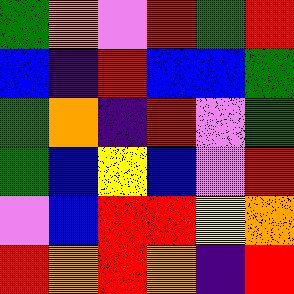[["green", "orange", "violet", "red", "green", "red"], ["blue", "indigo", "red", "blue", "blue", "green"], ["green", "orange", "indigo", "red", "violet", "green"], ["green", "blue", "yellow", "blue", "violet", "red"], ["violet", "blue", "red", "red", "yellow", "orange"], ["red", "orange", "red", "orange", "indigo", "red"]]